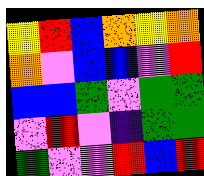[["yellow", "red", "blue", "orange", "yellow", "orange"], ["orange", "violet", "blue", "blue", "violet", "red"], ["blue", "blue", "green", "violet", "green", "green"], ["violet", "red", "violet", "indigo", "green", "green"], ["green", "violet", "violet", "red", "blue", "red"]]